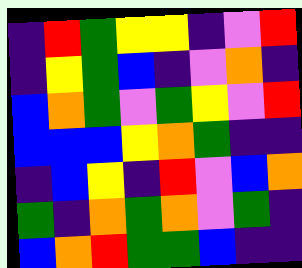[["indigo", "red", "green", "yellow", "yellow", "indigo", "violet", "red"], ["indigo", "yellow", "green", "blue", "indigo", "violet", "orange", "indigo"], ["blue", "orange", "green", "violet", "green", "yellow", "violet", "red"], ["blue", "blue", "blue", "yellow", "orange", "green", "indigo", "indigo"], ["indigo", "blue", "yellow", "indigo", "red", "violet", "blue", "orange"], ["green", "indigo", "orange", "green", "orange", "violet", "green", "indigo"], ["blue", "orange", "red", "green", "green", "blue", "indigo", "indigo"]]